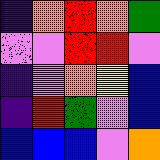[["indigo", "orange", "red", "orange", "green"], ["violet", "violet", "red", "red", "violet"], ["indigo", "violet", "orange", "yellow", "blue"], ["indigo", "red", "green", "violet", "blue"], ["blue", "blue", "blue", "violet", "orange"]]